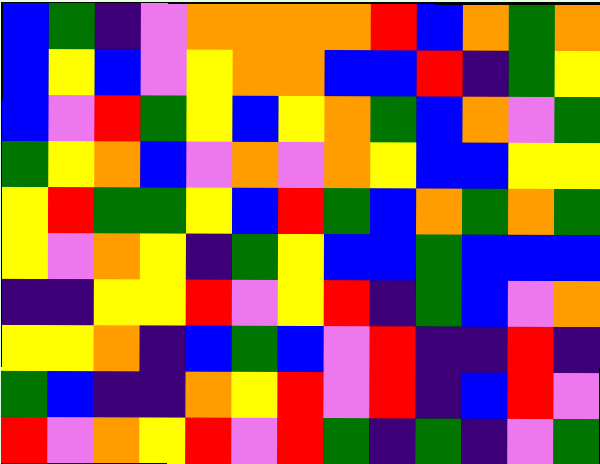[["blue", "green", "indigo", "violet", "orange", "orange", "orange", "orange", "red", "blue", "orange", "green", "orange"], ["blue", "yellow", "blue", "violet", "yellow", "orange", "orange", "blue", "blue", "red", "indigo", "green", "yellow"], ["blue", "violet", "red", "green", "yellow", "blue", "yellow", "orange", "green", "blue", "orange", "violet", "green"], ["green", "yellow", "orange", "blue", "violet", "orange", "violet", "orange", "yellow", "blue", "blue", "yellow", "yellow"], ["yellow", "red", "green", "green", "yellow", "blue", "red", "green", "blue", "orange", "green", "orange", "green"], ["yellow", "violet", "orange", "yellow", "indigo", "green", "yellow", "blue", "blue", "green", "blue", "blue", "blue"], ["indigo", "indigo", "yellow", "yellow", "red", "violet", "yellow", "red", "indigo", "green", "blue", "violet", "orange"], ["yellow", "yellow", "orange", "indigo", "blue", "green", "blue", "violet", "red", "indigo", "indigo", "red", "indigo"], ["green", "blue", "indigo", "indigo", "orange", "yellow", "red", "violet", "red", "indigo", "blue", "red", "violet"], ["red", "violet", "orange", "yellow", "red", "violet", "red", "green", "indigo", "green", "indigo", "violet", "green"]]